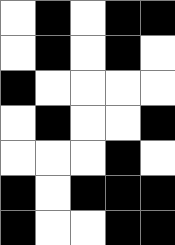[["white", "black", "white", "black", "black"], ["white", "black", "white", "black", "white"], ["black", "white", "white", "white", "white"], ["white", "black", "white", "white", "black"], ["white", "white", "white", "black", "white"], ["black", "white", "black", "black", "black"], ["black", "white", "white", "black", "black"]]